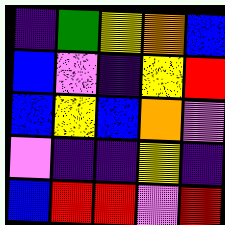[["indigo", "green", "yellow", "orange", "blue"], ["blue", "violet", "indigo", "yellow", "red"], ["blue", "yellow", "blue", "orange", "violet"], ["violet", "indigo", "indigo", "yellow", "indigo"], ["blue", "red", "red", "violet", "red"]]